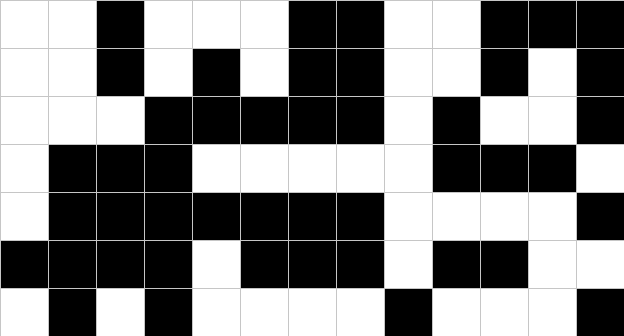[["white", "white", "black", "white", "white", "white", "black", "black", "white", "white", "black", "black", "black"], ["white", "white", "black", "white", "black", "white", "black", "black", "white", "white", "black", "white", "black"], ["white", "white", "white", "black", "black", "black", "black", "black", "white", "black", "white", "white", "black"], ["white", "black", "black", "black", "white", "white", "white", "white", "white", "black", "black", "black", "white"], ["white", "black", "black", "black", "black", "black", "black", "black", "white", "white", "white", "white", "black"], ["black", "black", "black", "black", "white", "black", "black", "black", "white", "black", "black", "white", "white"], ["white", "black", "white", "black", "white", "white", "white", "white", "black", "white", "white", "white", "black"]]